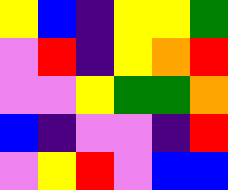[["yellow", "blue", "indigo", "yellow", "yellow", "green"], ["violet", "red", "indigo", "yellow", "orange", "red"], ["violet", "violet", "yellow", "green", "green", "orange"], ["blue", "indigo", "violet", "violet", "indigo", "red"], ["violet", "yellow", "red", "violet", "blue", "blue"]]